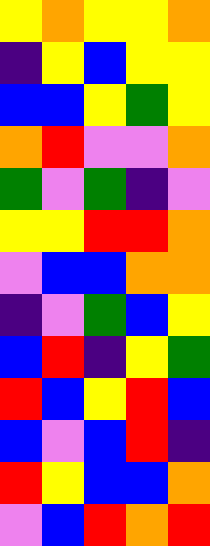[["yellow", "orange", "yellow", "yellow", "orange"], ["indigo", "yellow", "blue", "yellow", "yellow"], ["blue", "blue", "yellow", "green", "yellow"], ["orange", "red", "violet", "violet", "orange"], ["green", "violet", "green", "indigo", "violet"], ["yellow", "yellow", "red", "red", "orange"], ["violet", "blue", "blue", "orange", "orange"], ["indigo", "violet", "green", "blue", "yellow"], ["blue", "red", "indigo", "yellow", "green"], ["red", "blue", "yellow", "red", "blue"], ["blue", "violet", "blue", "red", "indigo"], ["red", "yellow", "blue", "blue", "orange"], ["violet", "blue", "red", "orange", "red"]]